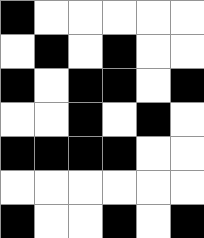[["black", "white", "white", "white", "white", "white"], ["white", "black", "white", "black", "white", "white"], ["black", "white", "black", "black", "white", "black"], ["white", "white", "black", "white", "black", "white"], ["black", "black", "black", "black", "white", "white"], ["white", "white", "white", "white", "white", "white"], ["black", "white", "white", "black", "white", "black"]]